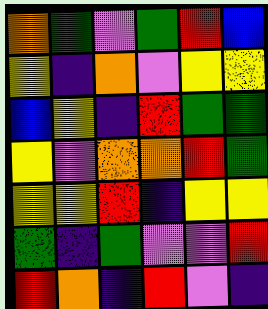[["orange", "green", "violet", "green", "red", "blue"], ["yellow", "indigo", "orange", "violet", "yellow", "yellow"], ["blue", "yellow", "indigo", "red", "green", "green"], ["yellow", "violet", "orange", "orange", "red", "green"], ["yellow", "yellow", "red", "indigo", "yellow", "yellow"], ["green", "indigo", "green", "violet", "violet", "red"], ["red", "orange", "indigo", "red", "violet", "indigo"]]